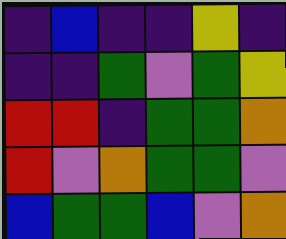[["indigo", "blue", "indigo", "indigo", "yellow", "indigo"], ["indigo", "indigo", "green", "violet", "green", "yellow"], ["red", "red", "indigo", "green", "green", "orange"], ["red", "violet", "orange", "green", "green", "violet"], ["blue", "green", "green", "blue", "violet", "orange"]]